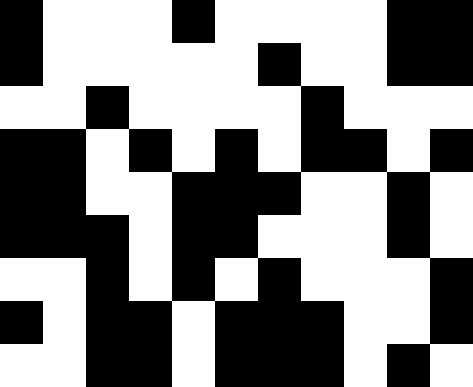[["black", "white", "white", "white", "black", "white", "white", "white", "white", "black", "black"], ["black", "white", "white", "white", "white", "white", "black", "white", "white", "black", "black"], ["white", "white", "black", "white", "white", "white", "white", "black", "white", "white", "white"], ["black", "black", "white", "black", "white", "black", "white", "black", "black", "white", "black"], ["black", "black", "white", "white", "black", "black", "black", "white", "white", "black", "white"], ["black", "black", "black", "white", "black", "black", "white", "white", "white", "black", "white"], ["white", "white", "black", "white", "black", "white", "black", "white", "white", "white", "black"], ["black", "white", "black", "black", "white", "black", "black", "black", "white", "white", "black"], ["white", "white", "black", "black", "white", "black", "black", "black", "white", "black", "white"]]